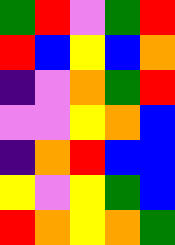[["green", "red", "violet", "green", "red"], ["red", "blue", "yellow", "blue", "orange"], ["indigo", "violet", "orange", "green", "red"], ["violet", "violet", "yellow", "orange", "blue"], ["indigo", "orange", "red", "blue", "blue"], ["yellow", "violet", "yellow", "green", "blue"], ["red", "orange", "yellow", "orange", "green"]]